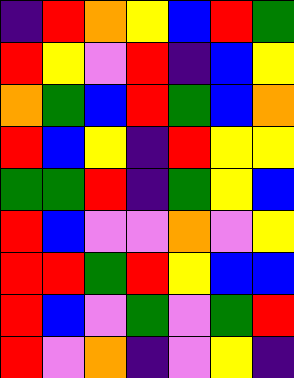[["indigo", "red", "orange", "yellow", "blue", "red", "green"], ["red", "yellow", "violet", "red", "indigo", "blue", "yellow"], ["orange", "green", "blue", "red", "green", "blue", "orange"], ["red", "blue", "yellow", "indigo", "red", "yellow", "yellow"], ["green", "green", "red", "indigo", "green", "yellow", "blue"], ["red", "blue", "violet", "violet", "orange", "violet", "yellow"], ["red", "red", "green", "red", "yellow", "blue", "blue"], ["red", "blue", "violet", "green", "violet", "green", "red"], ["red", "violet", "orange", "indigo", "violet", "yellow", "indigo"]]